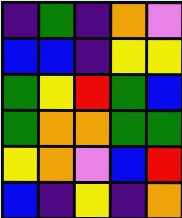[["indigo", "green", "indigo", "orange", "violet"], ["blue", "blue", "indigo", "yellow", "yellow"], ["green", "yellow", "red", "green", "blue"], ["green", "orange", "orange", "green", "green"], ["yellow", "orange", "violet", "blue", "red"], ["blue", "indigo", "yellow", "indigo", "orange"]]